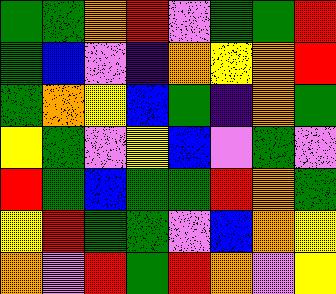[["green", "green", "orange", "red", "violet", "green", "green", "red"], ["green", "blue", "violet", "indigo", "orange", "yellow", "orange", "red"], ["green", "orange", "yellow", "blue", "green", "indigo", "orange", "green"], ["yellow", "green", "violet", "yellow", "blue", "violet", "green", "violet"], ["red", "green", "blue", "green", "green", "red", "orange", "green"], ["yellow", "red", "green", "green", "violet", "blue", "orange", "yellow"], ["orange", "violet", "red", "green", "red", "orange", "violet", "yellow"]]